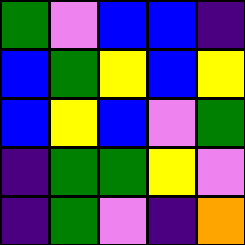[["green", "violet", "blue", "blue", "indigo"], ["blue", "green", "yellow", "blue", "yellow"], ["blue", "yellow", "blue", "violet", "green"], ["indigo", "green", "green", "yellow", "violet"], ["indigo", "green", "violet", "indigo", "orange"]]